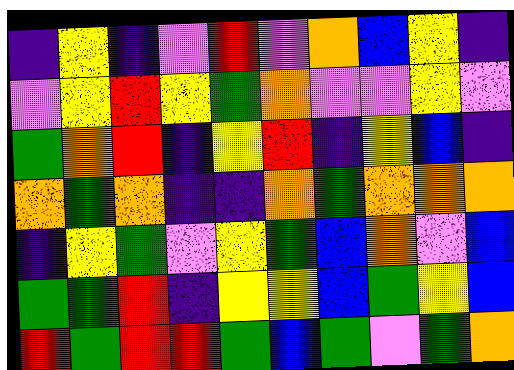[["indigo", "yellow", "indigo", "violet", "red", "violet", "orange", "blue", "yellow", "indigo"], ["violet", "yellow", "red", "yellow", "green", "orange", "violet", "violet", "yellow", "violet"], ["green", "orange", "red", "indigo", "yellow", "red", "indigo", "yellow", "blue", "indigo"], ["orange", "green", "orange", "indigo", "indigo", "orange", "green", "orange", "orange", "orange"], ["indigo", "yellow", "green", "violet", "yellow", "green", "blue", "orange", "violet", "blue"], ["green", "green", "red", "indigo", "yellow", "yellow", "blue", "green", "yellow", "blue"], ["red", "green", "red", "red", "green", "blue", "green", "violet", "green", "orange"]]